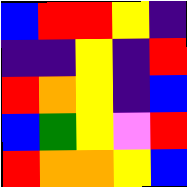[["blue", "red", "red", "yellow", "indigo"], ["indigo", "indigo", "yellow", "indigo", "red"], ["red", "orange", "yellow", "indigo", "blue"], ["blue", "green", "yellow", "violet", "red"], ["red", "orange", "orange", "yellow", "blue"]]